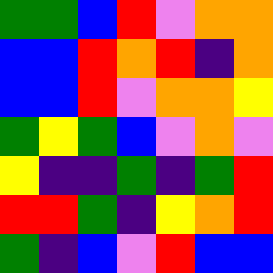[["green", "green", "blue", "red", "violet", "orange", "orange"], ["blue", "blue", "red", "orange", "red", "indigo", "orange"], ["blue", "blue", "red", "violet", "orange", "orange", "yellow"], ["green", "yellow", "green", "blue", "violet", "orange", "violet"], ["yellow", "indigo", "indigo", "green", "indigo", "green", "red"], ["red", "red", "green", "indigo", "yellow", "orange", "red"], ["green", "indigo", "blue", "violet", "red", "blue", "blue"]]